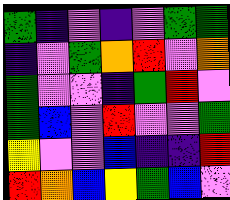[["green", "indigo", "violet", "indigo", "violet", "green", "green"], ["indigo", "violet", "green", "orange", "red", "violet", "orange"], ["green", "violet", "violet", "indigo", "green", "red", "violet"], ["green", "blue", "violet", "red", "violet", "violet", "green"], ["yellow", "violet", "violet", "blue", "indigo", "indigo", "red"], ["red", "orange", "blue", "yellow", "green", "blue", "violet"]]